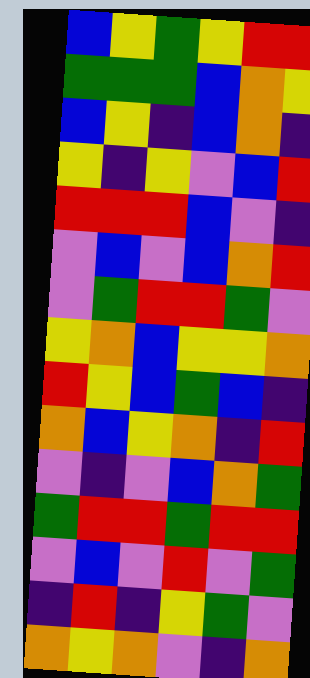[["blue", "yellow", "green", "yellow", "red", "red"], ["green", "green", "green", "blue", "orange", "yellow"], ["blue", "yellow", "indigo", "blue", "orange", "indigo"], ["yellow", "indigo", "yellow", "violet", "blue", "red"], ["red", "red", "red", "blue", "violet", "indigo"], ["violet", "blue", "violet", "blue", "orange", "red"], ["violet", "green", "red", "red", "green", "violet"], ["yellow", "orange", "blue", "yellow", "yellow", "orange"], ["red", "yellow", "blue", "green", "blue", "indigo"], ["orange", "blue", "yellow", "orange", "indigo", "red"], ["violet", "indigo", "violet", "blue", "orange", "green"], ["green", "red", "red", "green", "red", "red"], ["violet", "blue", "violet", "red", "violet", "green"], ["indigo", "red", "indigo", "yellow", "green", "violet"], ["orange", "yellow", "orange", "violet", "indigo", "orange"]]